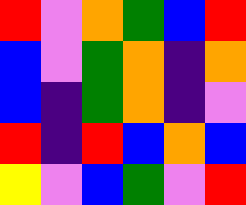[["red", "violet", "orange", "green", "blue", "red"], ["blue", "violet", "green", "orange", "indigo", "orange"], ["blue", "indigo", "green", "orange", "indigo", "violet"], ["red", "indigo", "red", "blue", "orange", "blue"], ["yellow", "violet", "blue", "green", "violet", "red"]]